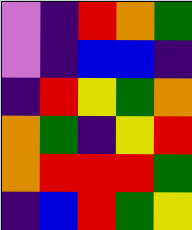[["violet", "indigo", "red", "orange", "green"], ["violet", "indigo", "blue", "blue", "indigo"], ["indigo", "red", "yellow", "green", "orange"], ["orange", "green", "indigo", "yellow", "red"], ["orange", "red", "red", "red", "green"], ["indigo", "blue", "red", "green", "yellow"]]